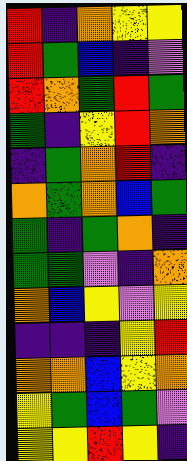[["red", "indigo", "orange", "yellow", "yellow"], ["red", "green", "blue", "indigo", "violet"], ["red", "orange", "green", "red", "green"], ["green", "indigo", "yellow", "red", "orange"], ["indigo", "green", "orange", "red", "indigo"], ["orange", "green", "orange", "blue", "green"], ["green", "indigo", "green", "orange", "indigo"], ["green", "green", "violet", "indigo", "orange"], ["orange", "blue", "yellow", "violet", "yellow"], ["indigo", "indigo", "indigo", "yellow", "red"], ["orange", "orange", "blue", "yellow", "orange"], ["yellow", "green", "blue", "green", "violet"], ["yellow", "yellow", "red", "yellow", "indigo"]]